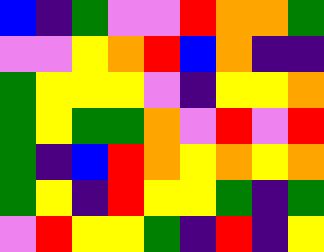[["blue", "indigo", "green", "violet", "violet", "red", "orange", "orange", "green"], ["violet", "violet", "yellow", "orange", "red", "blue", "orange", "indigo", "indigo"], ["green", "yellow", "yellow", "yellow", "violet", "indigo", "yellow", "yellow", "orange"], ["green", "yellow", "green", "green", "orange", "violet", "red", "violet", "red"], ["green", "indigo", "blue", "red", "orange", "yellow", "orange", "yellow", "orange"], ["green", "yellow", "indigo", "red", "yellow", "yellow", "green", "indigo", "green"], ["violet", "red", "yellow", "yellow", "green", "indigo", "red", "indigo", "yellow"]]